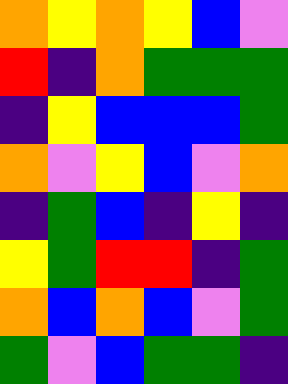[["orange", "yellow", "orange", "yellow", "blue", "violet"], ["red", "indigo", "orange", "green", "green", "green"], ["indigo", "yellow", "blue", "blue", "blue", "green"], ["orange", "violet", "yellow", "blue", "violet", "orange"], ["indigo", "green", "blue", "indigo", "yellow", "indigo"], ["yellow", "green", "red", "red", "indigo", "green"], ["orange", "blue", "orange", "blue", "violet", "green"], ["green", "violet", "blue", "green", "green", "indigo"]]